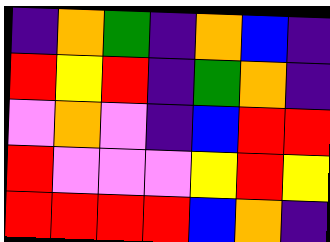[["indigo", "orange", "green", "indigo", "orange", "blue", "indigo"], ["red", "yellow", "red", "indigo", "green", "orange", "indigo"], ["violet", "orange", "violet", "indigo", "blue", "red", "red"], ["red", "violet", "violet", "violet", "yellow", "red", "yellow"], ["red", "red", "red", "red", "blue", "orange", "indigo"]]